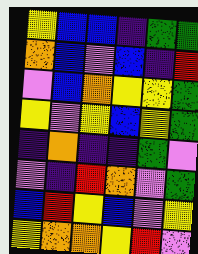[["yellow", "blue", "blue", "indigo", "green", "green"], ["orange", "blue", "violet", "blue", "indigo", "red"], ["violet", "blue", "orange", "yellow", "yellow", "green"], ["yellow", "violet", "yellow", "blue", "yellow", "green"], ["indigo", "orange", "indigo", "indigo", "green", "violet"], ["violet", "indigo", "red", "orange", "violet", "green"], ["blue", "red", "yellow", "blue", "violet", "yellow"], ["yellow", "orange", "orange", "yellow", "red", "violet"]]